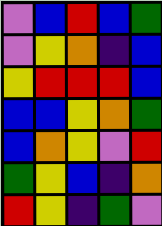[["violet", "blue", "red", "blue", "green"], ["violet", "yellow", "orange", "indigo", "blue"], ["yellow", "red", "red", "red", "blue"], ["blue", "blue", "yellow", "orange", "green"], ["blue", "orange", "yellow", "violet", "red"], ["green", "yellow", "blue", "indigo", "orange"], ["red", "yellow", "indigo", "green", "violet"]]